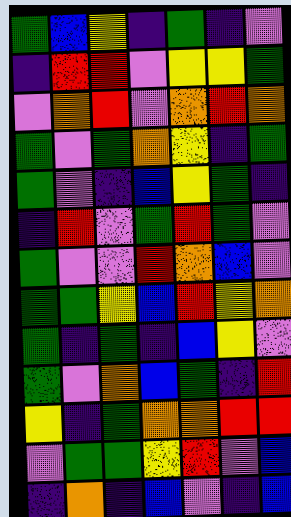[["green", "blue", "yellow", "indigo", "green", "indigo", "violet"], ["indigo", "red", "red", "violet", "yellow", "yellow", "green"], ["violet", "orange", "red", "violet", "orange", "red", "orange"], ["green", "violet", "green", "orange", "yellow", "indigo", "green"], ["green", "violet", "indigo", "blue", "yellow", "green", "indigo"], ["indigo", "red", "violet", "green", "red", "green", "violet"], ["green", "violet", "violet", "red", "orange", "blue", "violet"], ["green", "green", "yellow", "blue", "red", "yellow", "orange"], ["green", "indigo", "green", "indigo", "blue", "yellow", "violet"], ["green", "violet", "orange", "blue", "green", "indigo", "red"], ["yellow", "indigo", "green", "orange", "orange", "red", "red"], ["violet", "green", "green", "yellow", "red", "violet", "blue"], ["indigo", "orange", "indigo", "blue", "violet", "indigo", "blue"]]